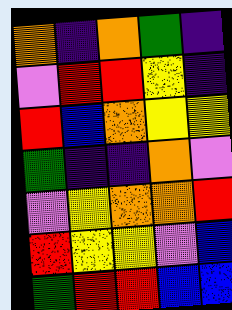[["orange", "indigo", "orange", "green", "indigo"], ["violet", "red", "red", "yellow", "indigo"], ["red", "blue", "orange", "yellow", "yellow"], ["green", "indigo", "indigo", "orange", "violet"], ["violet", "yellow", "orange", "orange", "red"], ["red", "yellow", "yellow", "violet", "blue"], ["green", "red", "red", "blue", "blue"]]